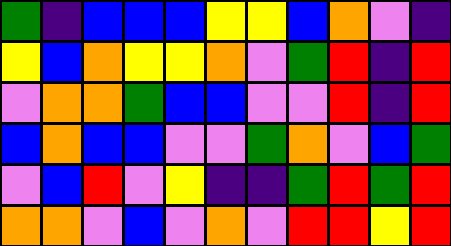[["green", "indigo", "blue", "blue", "blue", "yellow", "yellow", "blue", "orange", "violet", "indigo"], ["yellow", "blue", "orange", "yellow", "yellow", "orange", "violet", "green", "red", "indigo", "red"], ["violet", "orange", "orange", "green", "blue", "blue", "violet", "violet", "red", "indigo", "red"], ["blue", "orange", "blue", "blue", "violet", "violet", "green", "orange", "violet", "blue", "green"], ["violet", "blue", "red", "violet", "yellow", "indigo", "indigo", "green", "red", "green", "red"], ["orange", "orange", "violet", "blue", "violet", "orange", "violet", "red", "red", "yellow", "red"]]